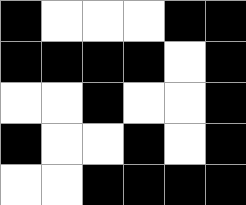[["black", "white", "white", "white", "black", "black"], ["black", "black", "black", "black", "white", "black"], ["white", "white", "black", "white", "white", "black"], ["black", "white", "white", "black", "white", "black"], ["white", "white", "black", "black", "black", "black"]]